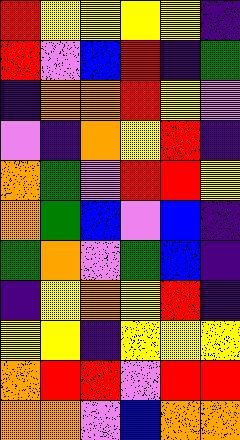[["red", "yellow", "yellow", "yellow", "yellow", "indigo"], ["red", "violet", "blue", "red", "indigo", "green"], ["indigo", "orange", "orange", "red", "yellow", "violet"], ["violet", "indigo", "orange", "yellow", "red", "indigo"], ["orange", "green", "violet", "red", "red", "yellow"], ["orange", "green", "blue", "violet", "blue", "indigo"], ["green", "orange", "violet", "green", "blue", "indigo"], ["indigo", "yellow", "orange", "yellow", "red", "indigo"], ["yellow", "yellow", "indigo", "yellow", "yellow", "yellow"], ["orange", "red", "red", "violet", "red", "red"], ["orange", "orange", "violet", "blue", "orange", "orange"]]